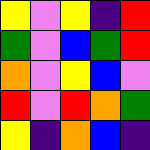[["yellow", "violet", "yellow", "indigo", "red"], ["green", "violet", "blue", "green", "red"], ["orange", "violet", "yellow", "blue", "violet"], ["red", "violet", "red", "orange", "green"], ["yellow", "indigo", "orange", "blue", "indigo"]]